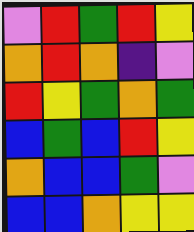[["violet", "red", "green", "red", "yellow"], ["orange", "red", "orange", "indigo", "violet"], ["red", "yellow", "green", "orange", "green"], ["blue", "green", "blue", "red", "yellow"], ["orange", "blue", "blue", "green", "violet"], ["blue", "blue", "orange", "yellow", "yellow"]]